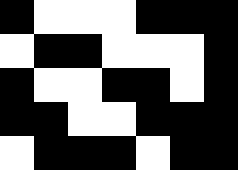[["black", "white", "white", "white", "black", "black", "black"], ["white", "black", "black", "white", "white", "white", "black"], ["black", "white", "white", "black", "black", "white", "black"], ["black", "black", "white", "white", "black", "black", "black"], ["white", "black", "black", "black", "white", "black", "black"]]